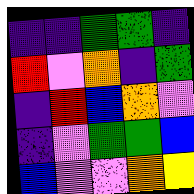[["indigo", "indigo", "green", "green", "indigo"], ["red", "violet", "orange", "indigo", "green"], ["indigo", "red", "blue", "orange", "violet"], ["indigo", "violet", "green", "green", "blue"], ["blue", "violet", "violet", "orange", "yellow"]]